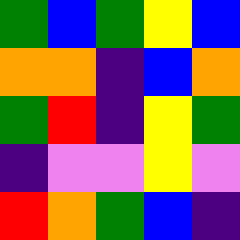[["green", "blue", "green", "yellow", "blue"], ["orange", "orange", "indigo", "blue", "orange"], ["green", "red", "indigo", "yellow", "green"], ["indigo", "violet", "violet", "yellow", "violet"], ["red", "orange", "green", "blue", "indigo"]]